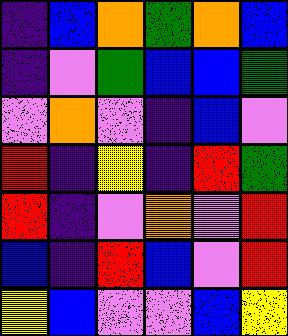[["indigo", "blue", "orange", "green", "orange", "blue"], ["indigo", "violet", "green", "blue", "blue", "green"], ["violet", "orange", "violet", "indigo", "blue", "violet"], ["red", "indigo", "yellow", "indigo", "red", "green"], ["red", "indigo", "violet", "orange", "violet", "red"], ["blue", "indigo", "red", "blue", "violet", "red"], ["yellow", "blue", "violet", "violet", "blue", "yellow"]]